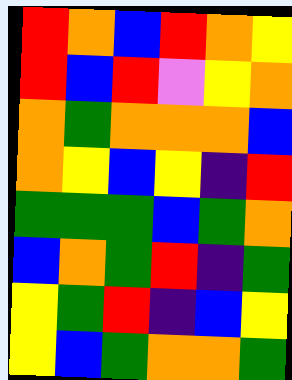[["red", "orange", "blue", "red", "orange", "yellow"], ["red", "blue", "red", "violet", "yellow", "orange"], ["orange", "green", "orange", "orange", "orange", "blue"], ["orange", "yellow", "blue", "yellow", "indigo", "red"], ["green", "green", "green", "blue", "green", "orange"], ["blue", "orange", "green", "red", "indigo", "green"], ["yellow", "green", "red", "indigo", "blue", "yellow"], ["yellow", "blue", "green", "orange", "orange", "green"]]